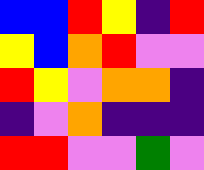[["blue", "blue", "red", "yellow", "indigo", "red"], ["yellow", "blue", "orange", "red", "violet", "violet"], ["red", "yellow", "violet", "orange", "orange", "indigo"], ["indigo", "violet", "orange", "indigo", "indigo", "indigo"], ["red", "red", "violet", "violet", "green", "violet"]]